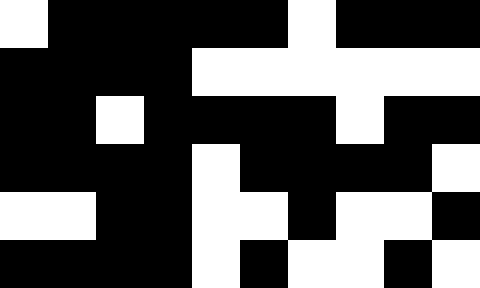[["white", "black", "black", "black", "black", "black", "white", "black", "black", "black"], ["black", "black", "black", "black", "white", "white", "white", "white", "white", "white"], ["black", "black", "white", "black", "black", "black", "black", "white", "black", "black"], ["black", "black", "black", "black", "white", "black", "black", "black", "black", "white"], ["white", "white", "black", "black", "white", "white", "black", "white", "white", "black"], ["black", "black", "black", "black", "white", "black", "white", "white", "black", "white"]]